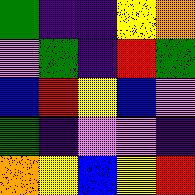[["green", "indigo", "indigo", "yellow", "orange"], ["violet", "green", "indigo", "red", "green"], ["blue", "red", "yellow", "blue", "violet"], ["green", "indigo", "violet", "violet", "indigo"], ["orange", "yellow", "blue", "yellow", "red"]]